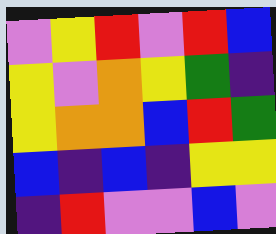[["violet", "yellow", "red", "violet", "red", "blue"], ["yellow", "violet", "orange", "yellow", "green", "indigo"], ["yellow", "orange", "orange", "blue", "red", "green"], ["blue", "indigo", "blue", "indigo", "yellow", "yellow"], ["indigo", "red", "violet", "violet", "blue", "violet"]]